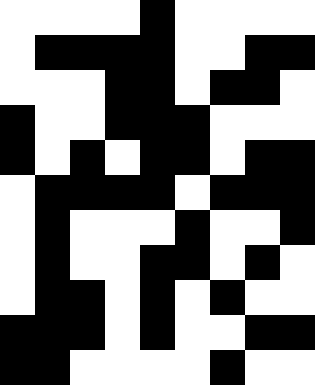[["white", "white", "white", "white", "black", "white", "white", "white", "white"], ["white", "black", "black", "black", "black", "white", "white", "black", "black"], ["white", "white", "white", "black", "black", "white", "black", "black", "white"], ["black", "white", "white", "black", "black", "black", "white", "white", "white"], ["black", "white", "black", "white", "black", "black", "white", "black", "black"], ["white", "black", "black", "black", "black", "white", "black", "black", "black"], ["white", "black", "white", "white", "white", "black", "white", "white", "black"], ["white", "black", "white", "white", "black", "black", "white", "black", "white"], ["white", "black", "black", "white", "black", "white", "black", "white", "white"], ["black", "black", "black", "white", "black", "white", "white", "black", "black"], ["black", "black", "white", "white", "white", "white", "black", "white", "white"]]